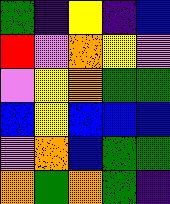[["green", "indigo", "yellow", "indigo", "blue"], ["red", "violet", "orange", "yellow", "violet"], ["violet", "yellow", "orange", "green", "green"], ["blue", "yellow", "blue", "blue", "blue"], ["violet", "orange", "blue", "green", "green"], ["orange", "green", "orange", "green", "indigo"]]